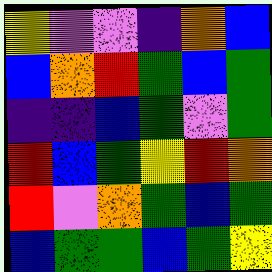[["yellow", "violet", "violet", "indigo", "orange", "blue"], ["blue", "orange", "red", "green", "blue", "green"], ["indigo", "indigo", "blue", "green", "violet", "green"], ["red", "blue", "green", "yellow", "red", "orange"], ["red", "violet", "orange", "green", "blue", "green"], ["blue", "green", "green", "blue", "green", "yellow"]]